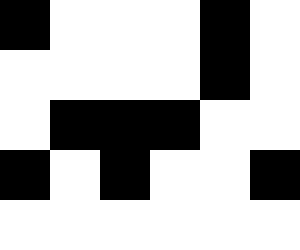[["black", "white", "white", "white", "black", "white"], ["white", "white", "white", "white", "black", "white"], ["white", "black", "black", "black", "white", "white"], ["black", "white", "black", "white", "white", "black"], ["white", "white", "white", "white", "white", "white"]]